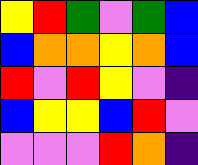[["yellow", "red", "green", "violet", "green", "blue"], ["blue", "orange", "orange", "yellow", "orange", "blue"], ["red", "violet", "red", "yellow", "violet", "indigo"], ["blue", "yellow", "yellow", "blue", "red", "violet"], ["violet", "violet", "violet", "red", "orange", "indigo"]]